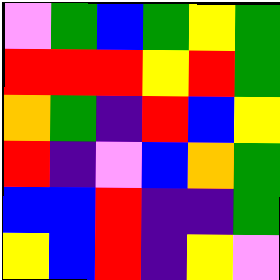[["violet", "green", "blue", "green", "yellow", "green"], ["red", "red", "red", "yellow", "red", "green"], ["orange", "green", "indigo", "red", "blue", "yellow"], ["red", "indigo", "violet", "blue", "orange", "green"], ["blue", "blue", "red", "indigo", "indigo", "green"], ["yellow", "blue", "red", "indigo", "yellow", "violet"]]